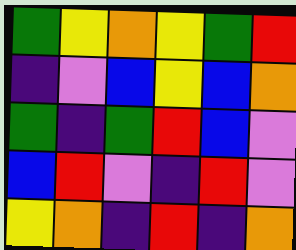[["green", "yellow", "orange", "yellow", "green", "red"], ["indigo", "violet", "blue", "yellow", "blue", "orange"], ["green", "indigo", "green", "red", "blue", "violet"], ["blue", "red", "violet", "indigo", "red", "violet"], ["yellow", "orange", "indigo", "red", "indigo", "orange"]]